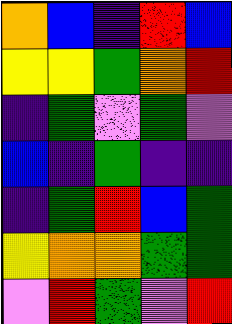[["orange", "blue", "indigo", "red", "blue"], ["yellow", "yellow", "green", "orange", "red"], ["indigo", "green", "violet", "green", "violet"], ["blue", "indigo", "green", "indigo", "indigo"], ["indigo", "green", "red", "blue", "green"], ["yellow", "orange", "orange", "green", "green"], ["violet", "red", "green", "violet", "red"]]